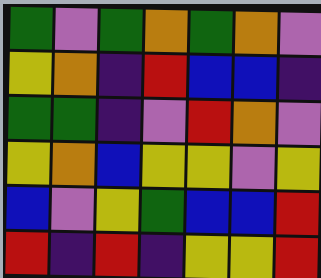[["green", "violet", "green", "orange", "green", "orange", "violet"], ["yellow", "orange", "indigo", "red", "blue", "blue", "indigo"], ["green", "green", "indigo", "violet", "red", "orange", "violet"], ["yellow", "orange", "blue", "yellow", "yellow", "violet", "yellow"], ["blue", "violet", "yellow", "green", "blue", "blue", "red"], ["red", "indigo", "red", "indigo", "yellow", "yellow", "red"]]